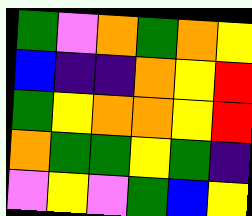[["green", "violet", "orange", "green", "orange", "yellow"], ["blue", "indigo", "indigo", "orange", "yellow", "red"], ["green", "yellow", "orange", "orange", "yellow", "red"], ["orange", "green", "green", "yellow", "green", "indigo"], ["violet", "yellow", "violet", "green", "blue", "yellow"]]